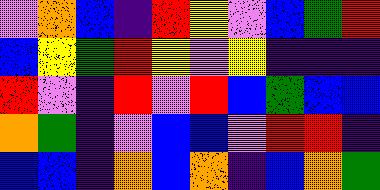[["violet", "orange", "blue", "indigo", "red", "yellow", "violet", "blue", "green", "red"], ["blue", "yellow", "green", "red", "yellow", "violet", "yellow", "indigo", "indigo", "indigo"], ["red", "violet", "indigo", "red", "violet", "red", "blue", "green", "blue", "blue"], ["orange", "green", "indigo", "violet", "blue", "blue", "violet", "red", "red", "indigo"], ["blue", "blue", "indigo", "orange", "blue", "orange", "indigo", "blue", "orange", "green"]]